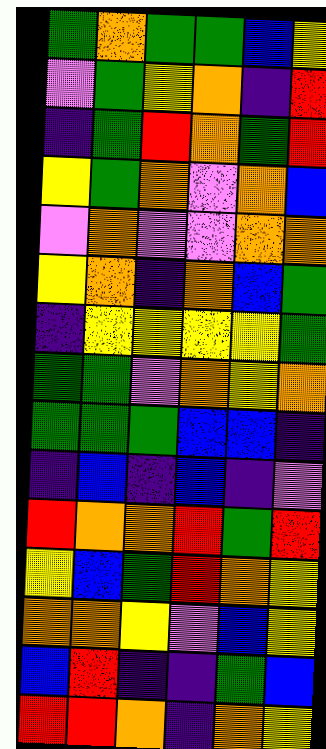[["green", "orange", "green", "green", "blue", "yellow"], ["violet", "green", "yellow", "orange", "indigo", "red"], ["indigo", "green", "red", "orange", "green", "red"], ["yellow", "green", "orange", "violet", "orange", "blue"], ["violet", "orange", "violet", "violet", "orange", "orange"], ["yellow", "orange", "indigo", "orange", "blue", "green"], ["indigo", "yellow", "yellow", "yellow", "yellow", "green"], ["green", "green", "violet", "orange", "yellow", "orange"], ["green", "green", "green", "blue", "blue", "indigo"], ["indigo", "blue", "indigo", "blue", "indigo", "violet"], ["red", "orange", "orange", "red", "green", "red"], ["yellow", "blue", "green", "red", "orange", "yellow"], ["orange", "orange", "yellow", "violet", "blue", "yellow"], ["blue", "red", "indigo", "indigo", "green", "blue"], ["red", "red", "orange", "indigo", "orange", "yellow"]]